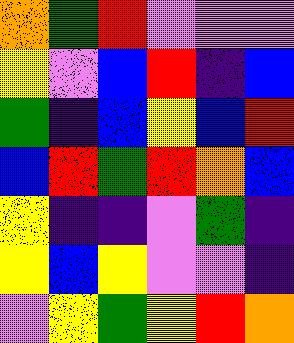[["orange", "green", "red", "violet", "violet", "violet"], ["yellow", "violet", "blue", "red", "indigo", "blue"], ["green", "indigo", "blue", "yellow", "blue", "red"], ["blue", "red", "green", "red", "orange", "blue"], ["yellow", "indigo", "indigo", "violet", "green", "indigo"], ["yellow", "blue", "yellow", "violet", "violet", "indigo"], ["violet", "yellow", "green", "yellow", "red", "orange"]]